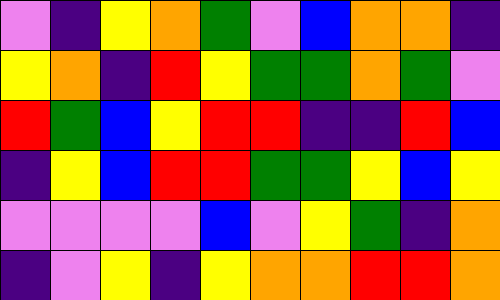[["violet", "indigo", "yellow", "orange", "green", "violet", "blue", "orange", "orange", "indigo"], ["yellow", "orange", "indigo", "red", "yellow", "green", "green", "orange", "green", "violet"], ["red", "green", "blue", "yellow", "red", "red", "indigo", "indigo", "red", "blue"], ["indigo", "yellow", "blue", "red", "red", "green", "green", "yellow", "blue", "yellow"], ["violet", "violet", "violet", "violet", "blue", "violet", "yellow", "green", "indigo", "orange"], ["indigo", "violet", "yellow", "indigo", "yellow", "orange", "orange", "red", "red", "orange"]]